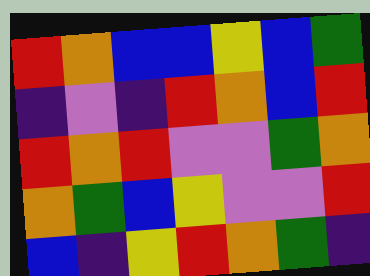[["red", "orange", "blue", "blue", "yellow", "blue", "green"], ["indigo", "violet", "indigo", "red", "orange", "blue", "red"], ["red", "orange", "red", "violet", "violet", "green", "orange"], ["orange", "green", "blue", "yellow", "violet", "violet", "red"], ["blue", "indigo", "yellow", "red", "orange", "green", "indigo"]]